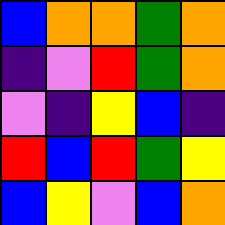[["blue", "orange", "orange", "green", "orange"], ["indigo", "violet", "red", "green", "orange"], ["violet", "indigo", "yellow", "blue", "indigo"], ["red", "blue", "red", "green", "yellow"], ["blue", "yellow", "violet", "blue", "orange"]]